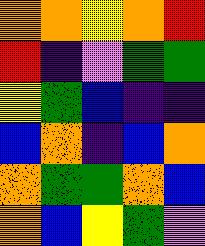[["orange", "orange", "yellow", "orange", "red"], ["red", "indigo", "violet", "green", "green"], ["yellow", "green", "blue", "indigo", "indigo"], ["blue", "orange", "indigo", "blue", "orange"], ["orange", "green", "green", "orange", "blue"], ["orange", "blue", "yellow", "green", "violet"]]